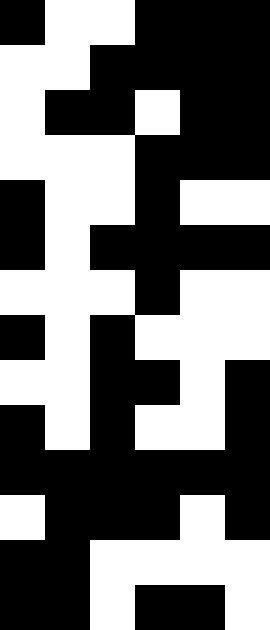[["black", "white", "white", "black", "black", "black"], ["white", "white", "black", "black", "black", "black"], ["white", "black", "black", "white", "black", "black"], ["white", "white", "white", "black", "black", "black"], ["black", "white", "white", "black", "white", "white"], ["black", "white", "black", "black", "black", "black"], ["white", "white", "white", "black", "white", "white"], ["black", "white", "black", "white", "white", "white"], ["white", "white", "black", "black", "white", "black"], ["black", "white", "black", "white", "white", "black"], ["black", "black", "black", "black", "black", "black"], ["white", "black", "black", "black", "white", "black"], ["black", "black", "white", "white", "white", "white"], ["black", "black", "white", "black", "black", "white"]]